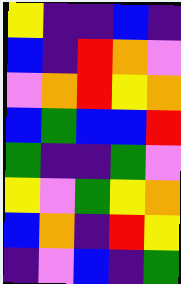[["yellow", "indigo", "indigo", "blue", "indigo"], ["blue", "indigo", "red", "orange", "violet"], ["violet", "orange", "red", "yellow", "orange"], ["blue", "green", "blue", "blue", "red"], ["green", "indigo", "indigo", "green", "violet"], ["yellow", "violet", "green", "yellow", "orange"], ["blue", "orange", "indigo", "red", "yellow"], ["indigo", "violet", "blue", "indigo", "green"]]